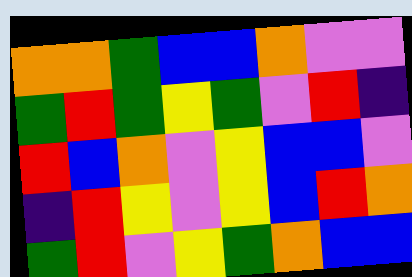[["orange", "orange", "green", "blue", "blue", "orange", "violet", "violet"], ["green", "red", "green", "yellow", "green", "violet", "red", "indigo"], ["red", "blue", "orange", "violet", "yellow", "blue", "blue", "violet"], ["indigo", "red", "yellow", "violet", "yellow", "blue", "red", "orange"], ["green", "red", "violet", "yellow", "green", "orange", "blue", "blue"]]